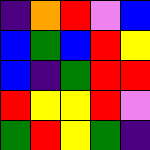[["indigo", "orange", "red", "violet", "blue"], ["blue", "green", "blue", "red", "yellow"], ["blue", "indigo", "green", "red", "red"], ["red", "yellow", "yellow", "red", "violet"], ["green", "red", "yellow", "green", "indigo"]]